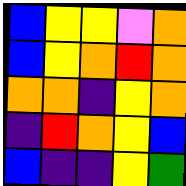[["blue", "yellow", "yellow", "violet", "orange"], ["blue", "yellow", "orange", "red", "orange"], ["orange", "orange", "indigo", "yellow", "orange"], ["indigo", "red", "orange", "yellow", "blue"], ["blue", "indigo", "indigo", "yellow", "green"]]